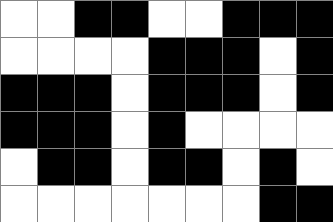[["white", "white", "black", "black", "white", "white", "black", "black", "black"], ["white", "white", "white", "white", "black", "black", "black", "white", "black"], ["black", "black", "black", "white", "black", "black", "black", "white", "black"], ["black", "black", "black", "white", "black", "white", "white", "white", "white"], ["white", "black", "black", "white", "black", "black", "white", "black", "white"], ["white", "white", "white", "white", "white", "white", "white", "black", "black"]]